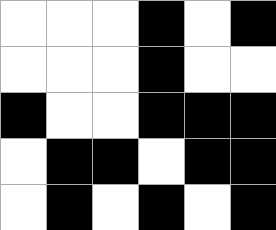[["white", "white", "white", "black", "white", "black"], ["white", "white", "white", "black", "white", "white"], ["black", "white", "white", "black", "black", "black"], ["white", "black", "black", "white", "black", "black"], ["white", "black", "white", "black", "white", "black"]]